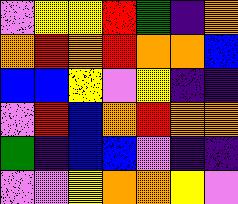[["violet", "yellow", "yellow", "red", "green", "indigo", "orange"], ["orange", "red", "orange", "red", "orange", "orange", "blue"], ["blue", "blue", "yellow", "violet", "yellow", "indigo", "indigo"], ["violet", "red", "blue", "orange", "red", "orange", "orange"], ["green", "indigo", "blue", "blue", "violet", "indigo", "indigo"], ["violet", "violet", "yellow", "orange", "orange", "yellow", "violet"]]